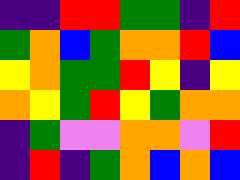[["indigo", "indigo", "red", "red", "green", "green", "indigo", "red"], ["green", "orange", "blue", "green", "orange", "orange", "red", "blue"], ["yellow", "orange", "green", "green", "red", "yellow", "indigo", "yellow"], ["orange", "yellow", "green", "red", "yellow", "green", "orange", "orange"], ["indigo", "green", "violet", "violet", "orange", "orange", "violet", "red"], ["indigo", "red", "indigo", "green", "orange", "blue", "orange", "blue"]]